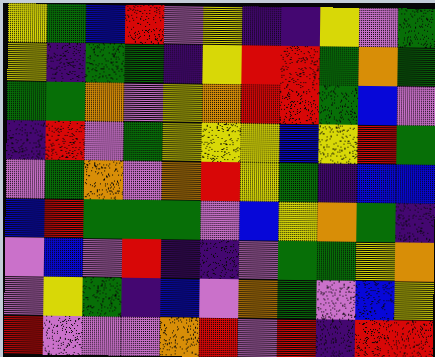[["yellow", "green", "blue", "red", "violet", "yellow", "indigo", "indigo", "yellow", "violet", "green"], ["yellow", "indigo", "green", "green", "indigo", "yellow", "red", "red", "green", "orange", "green"], ["green", "green", "orange", "violet", "yellow", "orange", "red", "red", "green", "blue", "violet"], ["indigo", "red", "violet", "green", "yellow", "yellow", "yellow", "blue", "yellow", "red", "green"], ["violet", "green", "orange", "violet", "orange", "red", "yellow", "green", "indigo", "blue", "blue"], ["blue", "red", "green", "green", "green", "violet", "blue", "yellow", "orange", "green", "indigo"], ["violet", "blue", "violet", "red", "indigo", "indigo", "violet", "green", "green", "yellow", "orange"], ["violet", "yellow", "green", "indigo", "blue", "violet", "orange", "green", "violet", "blue", "yellow"], ["red", "violet", "violet", "violet", "orange", "red", "violet", "red", "indigo", "red", "red"]]